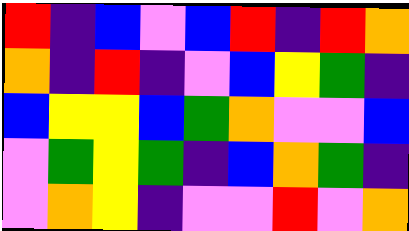[["red", "indigo", "blue", "violet", "blue", "red", "indigo", "red", "orange"], ["orange", "indigo", "red", "indigo", "violet", "blue", "yellow", "green", "indigo"], ["blue", "yellow", "yellow", "blue", "green", "orange", "violet", "violet", "blue"], ["violet", "green", "yellow", "green", "indigo", "blue", "orange", "green", "indigo"], ["violet", "orange", "yellow", "indigo", "violet", "violet", "red", "violet", "orange"]]